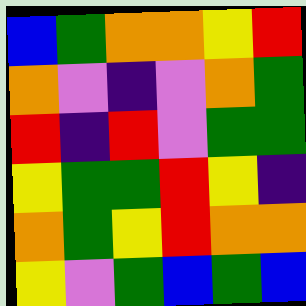[["blue", "green", "orange", "orange", "yellow", "red"], ["orange", "violet", "indigo", "violet", "orange", "green"], ["red", "indigo", "red", "violet", "green", "green"], ["yellow", "green", "green", "red", "yellow", "indigo"], ["orange", "green", "yellow", "red", "orange", "orange"], ["yellow", "violet", "green", "blue", "green", "blue"]]